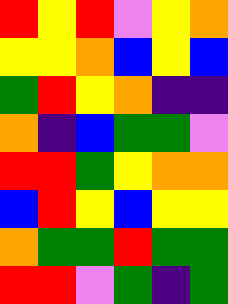[["red", "yellow", "red", "violet", "yellow", "orange"], ["yellow", "yellow", "orange", "blue", "yellow", "blue"], ["green", "red", "yellow", "orange", "indigo", "indigo"], ["orange", "indigo", "blue", "green", "green", "violet"], ["red", "red", "green", "yellow", "orange", "orange"], ["blue", "red", "yellow", "blue", "yellow", "yellow"], ["orange", "green", "green", "red", "green", "green"], ["red", "red", "violet", "green", "indigo", "green"]]